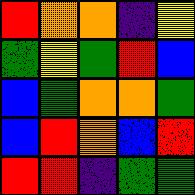[["red", "orange", "orange", "indigo", "yellow"], ["green", "yellow", "green", "red", "blue"], ["blue", "green", "orange", "orange", "green"], ["blue", "red", "orange", "blue", "red"], ["red", "red", "indigo", "green", "green"]]